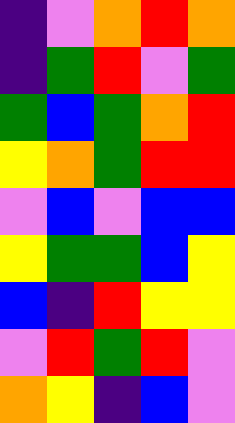[["indigo", "violet", "orange", "red", "orange"], ["indigo", "green", "red", "violet", "green"], ["green", "blue", "green", "orange", "red"], ["yellow", "orange", "green", "red", "red"], ["violet", "blue", "violet", "blue", "blue"], ["yellow", "green", "green", "blue", "yellow"], ["blue", "indigo", "red", "yellow", "yellow"], ["violet", "red", "green", "red", "violet"], ["orange", "yellow", "indigo", "blue", "violet"]]